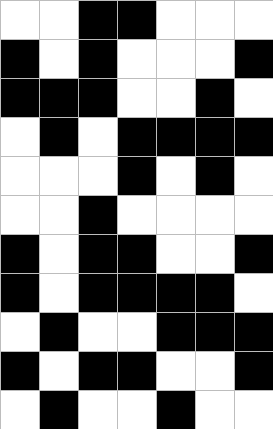[["white", "white", "black", "black", "white", "white", "white"], ["black", "white", "black", "white", "white", "white", "black"], ["black", "black", "black", "white", "white", "black", "white"], ["white", "black", "white", "black", "black", "black", "black"], ["white", "white", "white", "black", "white", "black", "white"], ["white", "white", "black", "white", "white", "white", "white"], ["black", "white", "black", "black", "white", "white", "black"], ["black", "white", "black", "black", "black", "black", "white"], ["white", "black", "white", "white", "black", "black", "black"], ["black", "white", "black", "black", "white", "white", "black"], ["white", "black", "white", "white", "black", "white", "white"]]